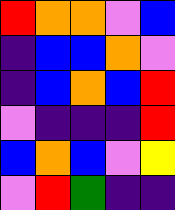[["red", "orange", "orange", "violet", "blue"], ["indigo", "blue", "blue", "orange", "violet"], ["indigo", "blue", "orange", "blue", "red"], ["violet", "indigo", "indigo", "indigo", "red"], ["blue", "orange", "blue", "violet", "yellow"], ["violet", "red", "green", "indigo", "indigo"]]